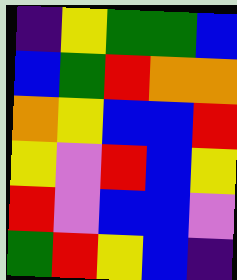[["indigo", "yellow", "green", "green", "blue"], ["blue", "green", "red", "orange", "orange"], ["orange", "yellow", "blue", "blue", "red"], ["yellow", "violet", "red", "blue", "yellow"], ["red", "violet", "blue", "blue", "violet"], ["green", "red", "yellow", "blue", "indigo"]]